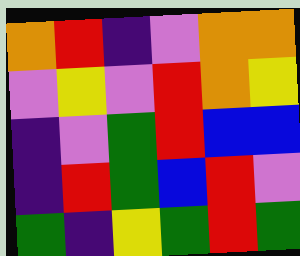[["orange", "red", "indigo", "violet", "orange", "orange"], ["violet", "yellow", "violet", "red", "orange", "yellow"], ["indigo", "violet", "green", "red", "blue", "blue"], ["indigo", "red", "green", "blue", "red", "violet"], ["green", "indigo", "yellow", "green", "red", "green"]]